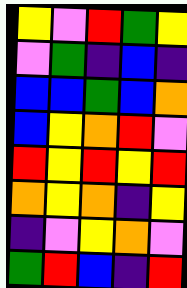[["yellow", "violet", "red", "green", "yellow"], ["violet", "green", "indigo", "blue", "indigo"], ["blue", "blue", "green", "blue", "orange"], ["blue", "yellow", "orange", "red", "violet"], ["red", "yellow", "red", "yellow", "red"], ["orange", "yellow", "orange", "indigo", "yellow"], ["indigo", "violet", "yellow", "orange", "violet"], ["green", "red", "blue", "indigo", "red"]]